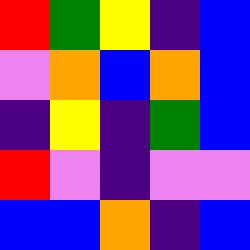[["red", "green", "yellow", "indigo", "blue"], ["violet", "orange", "blue", "orange", "blue"], ["indigo", "yellow", "indigo", "green", "blue"], ["red", "violet", "indigo", "violet", "violet"], ["blue", "blue", "orange", "indigo", "blue"]]